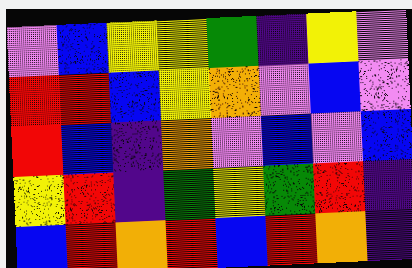[["violet", "blue", "yellow", "yellow", "green", "indigo", "yellow", "violet"], ["red", "red", "blue", "yellow", "orange", "violet", "blue", "violet"], ["red", "blue", "indigo", "orange", "violet", "blue", "violet", "blue"], ["yellow", "red", "indigo", "green", "yellow", "green", "red", "indigo"], ["blue", "red", "orange", "red", "blue", "red", "orange", "indigo"]]